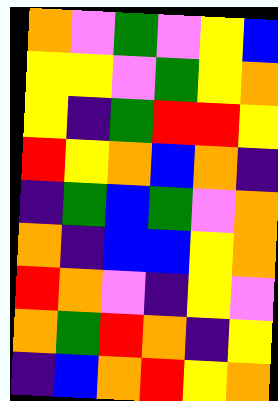[["orange", "violet", "green", "violet", "yellow", "blue"], ["yellow", "yellow", "violet", "green", "yellow", "orange"], ["yellow", "indigo", "green", "red", "red", "yellow"], ["red", "yellow", "orange", "blue", "orange", "indigo"], ["indigo", "green", "blue", "green", "violet", "orange"], ["orange", "indigo", "blue", "blue", "yellow", "orange"], ["red", "orange", "violet", "indigo", "yellow", "violet"], ["orange", "green", "red", "orange", "indigo", "yellow"], ["indigo", "blue", "orange", "red", "yellow", "orange"]]